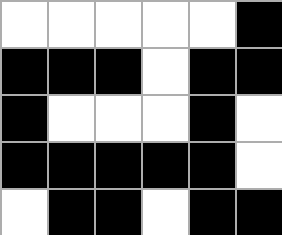[["white", "white", "white", "white", "white", "black"], ["black", "black", "black", "white", "black", "black"], ["black", "white", "white", "white", "black", "white"], ["black", "black", "black", "black", "black", "white"], ["white", "black", "black", "white", "black", "black"]]